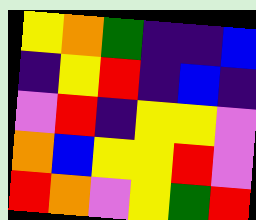[["yellow", "orange", "green", "indigo", "indigo", "blue"], ["indigo", "yellow", "red", "indigo", "blue", "indigo"], ["violet", "red", "indigo", "yellow", "yellow", "violet"], ["orange", "blue", "yellow", "yellow", "red", "violet"], ["red", "orange", "violet", "yellow", "green", "red"]]